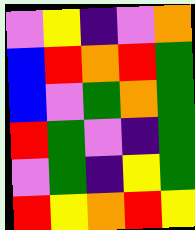[["violet", "yellow", "indigo", "violet", "orange"], ["blue", "red", "orange", "red", "green"], ["blue", "violet", "green", "orange", "green"], ["red", "green", "violet", "indigo", "green"], ["violet", "green", "indigo", "yellow", "green"], ["red", "yellow", "orange", "red", "yellow"]]